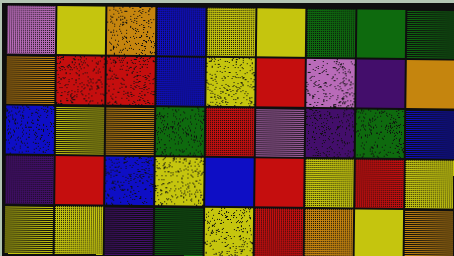[["violet", "yellow", "orange", "blue", "yellow", "yellow", "green", "green", "green"], ["orange", "red", "red", "blue", "yellow", "red", "violet", "indigo", "orange"], ["blue", "yellow", "orange", "green", "red", "violet", "indigo", "green", "blue"], ["indigo", "red", "blue", "yellow", "blue", "red", "yellow", "red", "yellow"], ["yellow", "yellow", "indigo", "green", "yellow", "red", "orange", "yellow", "orange"]]